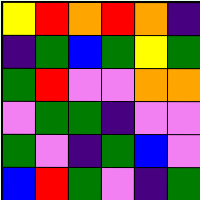[["yellow", "red", "orange", "red", "orange", "indigo"], ["indigo", "green", "blue", "green", "yellow", "green"], ["green", "red", "violet", "violet", "orange", "orange"], ["violet", "green", "green", "indigo", "violet", "violet"], ["green", "violet", "indigo", "green", "blue", "violet"], ["blue", "red", "green", "violet", "indigo", "green"]]